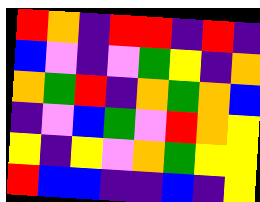[["red", "orange", "indigo", "red", "red", "indigo", "red", "indigo"], ["blue", "violet", "indigo", "violet", "green", "yellow", "indigo", "orange"], ["orange", "green", "red", "indigo", "orange", "green", "orange", "blue"], ["indigo", "violet", "blue", "green", "violet", "red", "orange", "yellow"], ["yellow", "indigo", "yellow", "violet", "orange", "green", "yellow", "yellow"], ["red", "blue", "blue", "indigo", "indigo", "blue", "indigo", "yellow"]]